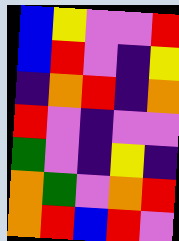[["blue", "yellow", "violet", "violet", "red"], ["blue", "red", "violet", "indigo", "yellow"], ["indigo", "orange", "red", "indigo", "orange"], ["red", "violet", "indigo", "violet", "violet"], ["green", "violet", "indigo", "yellow", "indigo"], ["orange", "green", "violet", "orange", "red"], ["orange", "red", "blue", "red", "violet"]]